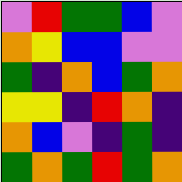[["violet", "red", "green", "green", "blue", "violet"], ["orange", "yellow", "blue", "blue", "violet", "violet"], ["green", "indigo", "orange", "blue", "green", "orange"], ["yellow", "yellow", "indigo", "red", "orange", "indigo"], ["orange", "blue", "violet", "indigo", "green", "indigo"], ["green", "orange", "green", "red", "green", "orange"]]